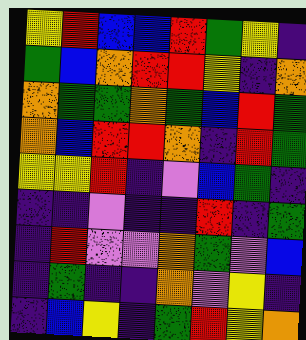[["yellow", "red", "blue", "blue", "red", "green", "yellow", "indigo"], ["green", "blue", "orange", "red", "red", "yellow", "indigo", "orange"], ["orange", "green", "green", "orange", "green", "blue", "red", "green"], ["orange", "blue", "red", "red", "orange", "indigo", "red", "green"], ["yellow", "yellow", "red", "indigo", "violet", "blue", "green", "indigo"], ["indigo", "indigo", "violet", "indigo", "indigo", "red", "indigo", "green"], ["indigo", "red", "violet", "violet", "orange", "green", "violet", "blue"], ["indigo", "green", "indigo", "indigo", "orange", "violet", "yellow", "indigo"], ["indigo", "blue", "yellow", "indigo", "green", "red", "yellow", "orange"]]